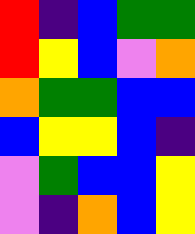[["red", "indigo", "blue", "green", "green"], ["red", "yellow", "blue", "violet", "orange"], ["orange", "green", "green", "blue", "blue"], ["blue", "yellow", "yellow", "blue", "indigo"], ["violet", "green", "blue", "blue", "yellow"], ["violet", "indigo", "orange", "blue", "yellow"]]